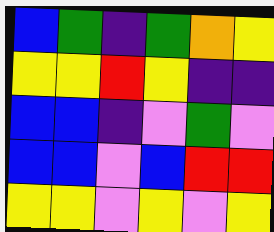[["blue", "green", "indigo", "green", "orange", "yellow"], ["yellow", "yellow", "red", "yellow", "indigo", "indigo"], ["blue", "blue", "indigo", "violet", "green", "violet"], ["blue", "blue", "violet", "blue", "red", "red"], ["yellow", "yellow", "violet", "yellow", "violet", "yellow"]]